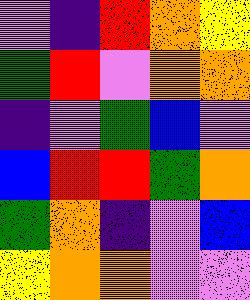[["violet", "indigo", "red", "orange", "yellow"], ["green", "red", "violet", "orange", "orange"], ["indigo", "violet", "green", "blue", "violet"], ["blue", "red", "red", "green", "orange"], ["green", "orange", "indigo", "violet", "blue"], ["yellow", "orange", "orange", "violet", "violet"]]